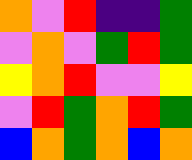[["orange", "violet", "red", "indigo", "indigo", "green"], ["violet", "orange", "violet", "green", "red", "green"], ["yellow", "orange", "red", "violet", "violet", "yellow"], ["violet", "red", "green", "orange", "red", "green"], ["blue", "orange", "green", "orange", "blue", "orange"]]